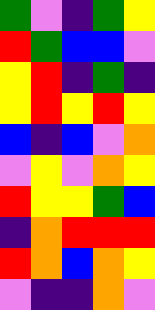[["green", "violet", "indigo", "green", "yellow"], ["red", "green", "blue", "blue", "violet"], ["yellow", "red", "indigo", "green", "indigo"], ["yellow", "red", "yellow", "red", "yellow"], ["blue", "indigo", "blue", "violet", "orange"], ["violet", "yellow", "violet", "orange", "yellow"], ["red", "yellow", "yellow", "green", "blue"], ["indigo", "orange", "red", "red", "red"], ["red", "orange", "blue", "orange", "yellow"], ["violet", "indigo", "indigo", "orange", "violet"]]